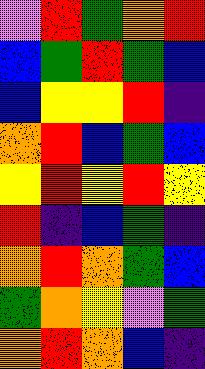[["violet", "red", "green", "orange", "red"], ["blue", "green", "red", "green", "blue"], ["blue", "yellow", "yellow", "red", "indigo"], ["orange", "red", "blue", "green", "blue"], ["yellow", "red", "yellow", "red", "yellow"], ["red", "indigo", "blue", "green", "indigo"], ["orange", "red", "orange", "green", "blue"], ["green", "orange", "yellow", "violet", "green"], ["orange", "red", "orange", "blue", "indigo"]]